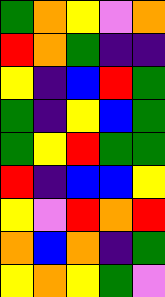[["green", "orange", "yellow", "violet", "orange"], ["red", "orange", "green", "indigo", "indigo"], ["yellow", "indigo", "blue", "red", "green"], ["green", "indigo", "yellow", "blue", "green"], ["green", "yellow", "red", "green", "green"], ["red", "indigo", "blue", "blue", "yellow"], ["yellow", "violet", "red", "orange", "red"], ["orange", "blue", "orange", "indigo", "green"], ["yellow", "orange", "yellow", "green", "violet"]]